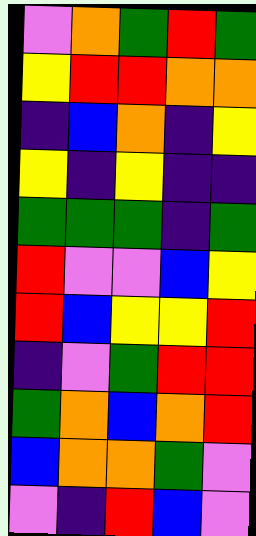[["violet", "orange", "green", "red", "green"], ["yellow", "red", "red", "orange", "orange"], ["indigo", "blue", "orange", "indigo", "yellow"], ["yellow", "indigo", "yellow", "indigo", "indigo"], ["green", "green", "green", "indigo", "green"], ["red", "violet", "violet", "blue", "yellow"], ["red", "blue", "yellow", "yellow", "red"], ["indigo", "violet", "green", "red", "red"], ["green", "orange", "blue", "orange", "red"], ["blue", "orange", "orange", "green", "violet"], ["violet", "indigo", "red", "blue", "violet"]]